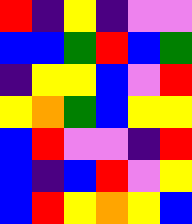[["red", "indigo", "yellow", "indigo", "violet", "violet"], ["blue", "blue", "green", "red", "blue", "green"], ["indigo", "yellow", "yellow", "blue", "violet", "red"], ["yellow", "orange", "green", "blue", "yellow", "yellow"], ["blue", "red", "violet", "violet", "indigo", "red"], ["blue", "indigo", "blue", "red", "violet", "yellow"], ["blue", "red", "yellow", "orange", "yellow", "blue"]]